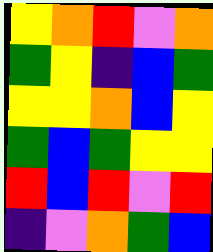[["yellow", "orange", "red", "violet", "orange"], ["green", "yellow", "indigo", "blue", "green"], ["yellow", "yellow", "orange", "blue", "yellow"], ["green", "blue", "green", "yellow", "yellow"], ["red", "blue", "red", "violet", "red"], ["indigo", "violet", "orange", "green", "blue"]]